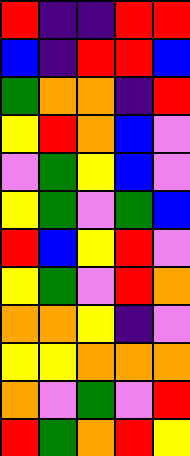[["red", "indigo", "indigo", "red", "red"], ["blue", "indigo", "red", "red", "blue"], ["green", "orange", "orange", "indigo", "red"], ["yellow", "red", "orange", "blue", "violet"], ["violet", "green", "yellow", "blue", "violet"], ["yellow", "green", "violet", "green", "blue"], ["red", "blue", "yellow", "red", "violet"], ["yellow", "green", "violet", "red", "orange"], ["orange", "orange", "yellow", "indigo", "violet"], ["yellow", "yellow", "orange", "orange", "orange"], ["orange", "violet", "green", "violet", "red"], ["red", "green", "orange", "red", "yellow"]]